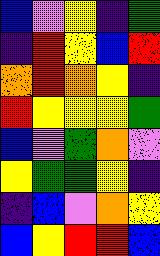[["blue", "violet", "yellow", "indigo", "green"], ["indigo", "red", "yellow", "blue", "red"], ["orange", "red", "orange", "yellow", "indigo"], ["red", "yellow", "yellow", "yellow", "green"], ["blue", "violet", "green", "orange", "violet"], ["yellow", "green", "green", "yellow", "indigo"], ["indigo", "blue", "violet", "orange", "yellow"], ["blue", "yellow", "red", "red", "blue"]]